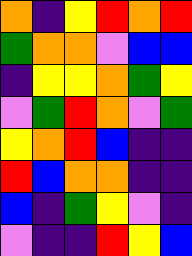[["orange", "indigo", "yellow", "red", "orange", "red"], ["green", "orange", "orange", "violet", "blue", "blue"], ["indigo", "yellow", "yellow", "orange", "green", "yellow"], ["violet", "green", "red", "orange", "violet", "green"], ["yellow", "orange", "red", "blue", "indigo", "indigo"], ["red", "blue", "orange", "orange", "indigo", "indigo"], ["blue", "indigo", "green", "yellow", "violet", "indigo"], ["violet", "indigo", "indigo", "red", "yellow", "blue"]]